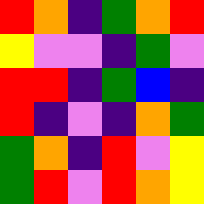[["red", "orange", "indigo", "green", "orange", "red"], ["yellow", "violet", "violet", "indigo", "green", "violet"], ["red", "red", "indigo", "green", "blue", "indigo"], ["red", "indigo", "violet", "indigo", "orange", "green"], ["green", "orange", "indigo", "red", "violet", "yellow"], ["green", "red", "violet", "red", "orange", "yellow"]]